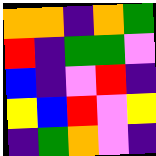[["orange", "orange", "indigo", "orange", "green"], ["red", "indigo", "green", "green", "violet"], ["blue", "indigo", "violet", "red", "indigo"], ["yellow", "blue", "red", "violet", "yellow"], ["indigo", "green", "orange", "violet", "indigo"]]